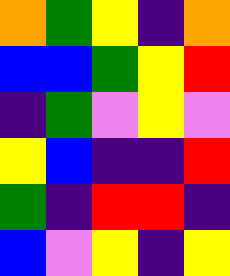[["orange", "green", "yellow", "indigo", "orange"], ["blue", "blue", "green", "yellow", "red"], ["indigo", "green", "violet", "yellow", "violet"], ["yellow", "blue", "indigo", "indigo", "red"], ["green", "indigo", "red", "red", "indigo"], ["blue", "violet", "yellow", "indigo", "yellow"]]